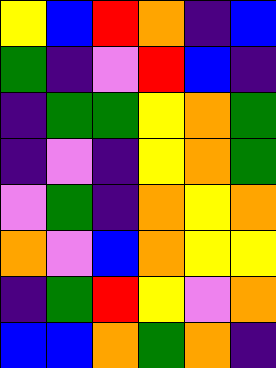[["yellow", "blue", "red", "orange", "indigo", "blue"], ["green", "indigo", "violet", "red", "blue", "indigo"], ["indigo", "green", "green", "yellow", "orange", "green"], ["indigo", "violet", "indigo", "yellow", "orange", "green"], ["violet", "green", "indigo", "orange", "yellow", "orange"], ["orange", "violet", "blue", "orange", "yellow", "yellow"], ["indigo", "green", "red", "yellow", "violet", "orange"], ["blue", "blue", "orange", "green", "orange", "indigo"]]